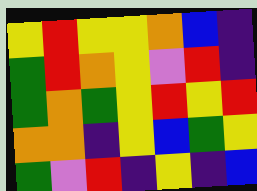[["yellow", "red", "yellow", "yellow", "orange", "blue", "indigo"], ["green", "red", "orange", "yellow", "violet", "red", "indigo"], ["green", "orange", "green", "yellow", "red", "yellow", "red"], ["orange", "orange", "indigo", "yellow", "blue", "green", "yellow"], ["green", "violet", "red", "indigo", "yellow", "indigo", "blue"]]